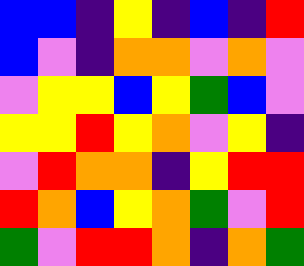[["blue", "blue", "indigo", "yellow", "indigo", "blue", "indigo", "red"], ["blue", "violet", "indigo", "orange", "orange", "violet", "orange", "violet"], ["violet", "yellow", "yellow", "blue", "yellow", "green", "blue", "violet"], ["yellow", "yellow", "red", "yellow", "orange", "violet", "yellow", "indigo"], ["violet", "red", "orange", "orange", "indigo", "yellow", "red", "red"], ["red", "orange", "blue", "yellow", "orange", "green", "violet", "red"], ["green", "violet", "red", "red", "orange", "indigo", "orange", "green"]]